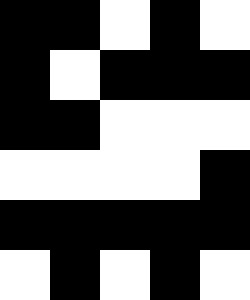[["black", "black", "white", "black", "white"], ["black", "white", "black", "black", "black"], ["black", "black", "white", "white", "white"], ["white", "white", "white", "white", "black"], ["black", "black", "black", "black", "black"], ["white", "black", "white", "black", "white"]]